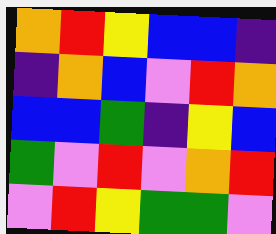[["orange", "red", "yellow", "blue", "blue", "indigo"], ["indigo", "orange", "blue", "violet", "red", "orange"], ["blue", "blue", "green", "indigo", "yellow", "blue"], ["green", "violet", "red", "violet", "orange", "red"], ["violet", "red", "yellow", "green", "green", "violet"]]